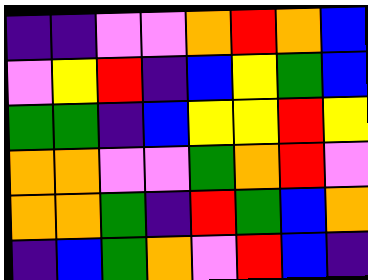[["indigo", "indigo", "violet", "violet", "orange", "red", "orange", "blue"], ["violet", "yellow", "red", "indigo", "blue", "yellow", "green", "blue"], ["green", "green", "indigo", "blue", "yellow", "yellow", "red", "yellow"], ["orange", "orange", "violet", "violet", "green", "orange", "red", "violet"], ["orange", "orange", "green", "indigo", "red", "green", "blue", "orange"], ["indigo", "blue", "green", "orange", "violet", "red", "blue", "indigo"]]